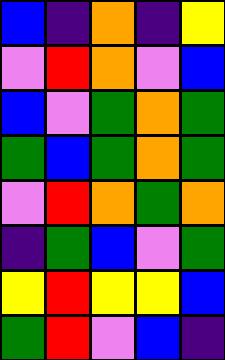[["blue", "indigo", "orange", "indigo", "yellow"], ["violet", "red", "orange", "violet", "blue"], ["blue", "violet", "green", "orange", "green"], ["green", "blue", "green", "orange", "green"], ["violet", "red", "orange", "green", "orange"], ["indigo", "green", "blue", "violet", "green"], ["yellow", "red", "yellow", "yellow", "blue"], ["green", "red", "violet", "blue", "indigo"]]